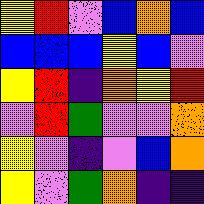[["yellow", "red", "violet", "blue", "orange", "blue"], ["blue", "blue", "blue", "yellow", "blue", "violet"], ["yellow", "red", "indigo", "orange", "yellow", "red"], ["violet", "red", "green", "violet", "violet", "orange"], ["yellow", "violet", "indigo", "violet", "blue", "orange"], ["yellow", "violet", "green", "orange", "indigo", "indigo"]]